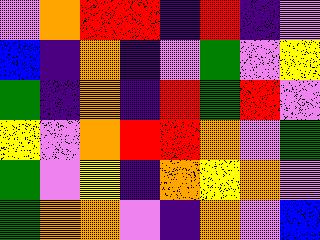[["violet", "orange", "red", "red", "indigo", "red", "indigo", "violet"], ["blue", "indigo", "orange", "indigo", "violet", "green", "violet", "yellow"], ["green", "indigo", "orange", "indigo", "red", "green", "red", "violet"], ["yellow", "violet", "orange", "red", "red", "orange", "violet", "green"], ["green", "violet", "yellow", "indigo", "orange", "yellow", "orange", "violet"], ["green", "orange", "orange", "violet", "indigo", "orange", "violet", "blue"]]